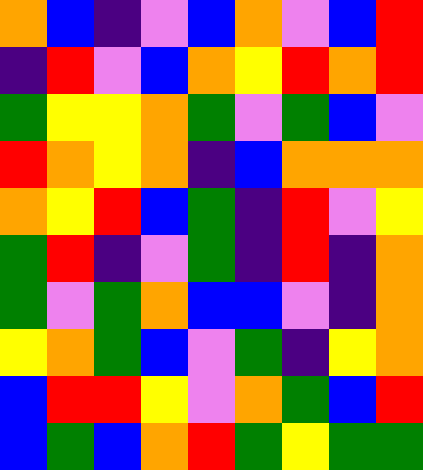[["orange", "blue", "indigo", "violet", "blue", "orange", "violet", "blue", "red"], ["indigo", "red", "violet", "blue", "orange", "yellow", "red", "orange", "red"], ["green", "yellow", "yellow", "orange", "green", "violet", "green", "blue", "violet"], ["red", "orange", "yellow", "orange", "indigo", "blue", "orange", "orange", "orange"], ["orange", "yellow", "red", "blue", "green", "indigo", "red", "violet", "yellow"], ["green", "red", "indigo", "violet", "green", "indigo", "red", "indigo", "orange"], ["green", "violet", "green", "orange", "blue", "blue", "violet", "indigo", "orange"], ["yellow", "orange", "green", "blue", "violet", "green", "indigo", "yellow", "orange"], ["blue", "red", "red", "yellow", "violet", "orange", "green", "blue", "red"], ["blue", "green", "blue", "orange", "red", "green", "yellow", "green", "green"]]